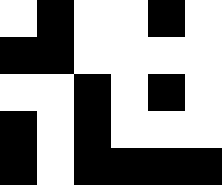[["white", "black", "white", "white", "black", "white"], ["black", "black", "white", "white", "white", "white"], ["white", "white", "black", "white", "black", "white"], ["black", "white", "black", "white", "white", "white"], ["black", "white", "black", "black", "black", "black"]]